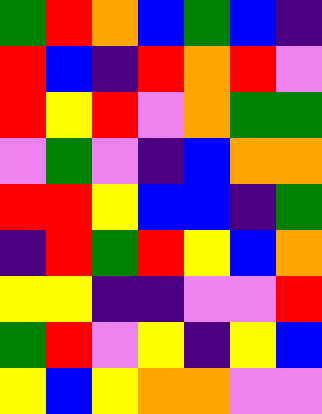[["green", "red", "orange", "blue", "green", "blue", "indigo"], ["red", "blue", "indigo", "red", "orange", "red", "violet"], ["red", "yellow", "red", "violet", "orange", "green", "green"], ["violet", "green", "violet", "indigo", "blue", "orange", "orange"], ["red", "red", "yellow", "blue", "blue", "indigo", "green"], ["indigo", "red", "green", "red", "yellow", "blue", "orange"], ["yellow", "yellow", "indigo", "indigo", "violet", "violet", "red"], ["green", "red", "violet", "yellow", "indigo", "yellow", "blue"], ["yellow", "blue", "yellow", "orange", "orange", "violet", "violet"]]